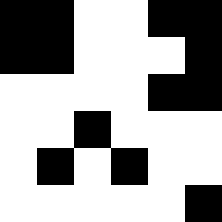[["black", "black", "white", "white", "black", "black"], ["black", "black", "white", "white", "white", "black"], ["white", "white", "white", "white", "black", "black"], ["white", "white", "black", "white", "white", "white"], ["white", "black", "white", "black", "white", "white"], ["white", "white", "white", "white", "white", "black"]]